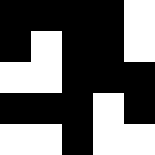[["black", "black", "black", "black", "white"], ["black", "white", "black", "black", "white"], ["white", "white", "black", "black", "black"], ["black", "black", "black", "white", "black"], ["white", "white", "black", "white", "white"]]